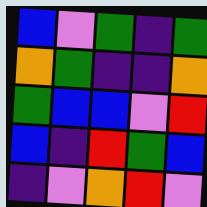[["blue", "violet", "green", "indigo", "green"], ["orange", "green", "indigo", "indigo", "orange"], ["green", "blue", "blue", "violet", "red"], ["blue", "indigo", "red", "green", "blue"], ["indigo", "violet", "orange", "red", "violet"]]